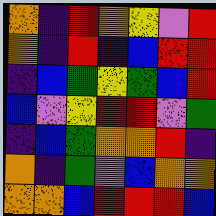[["orange", "indigo", "red", "orange", "yellow", "violet", "red"], ["orange", "indigo", "red", "indigo", "blue", "red", "red"], ["indigo", "blue", "green", "yellow", "green", "blue", "red"], ["blue", "violet", "yellow", "red", "red", "violet", "green"], ["indigo", "blue", "green", "orange", "orange", "red", "indigo"], ["orange", "indigo", "green", "violet", "blue", "orange", "orange"], ["orange", "orange", "blue", "red", "red", "red", "blue"]]